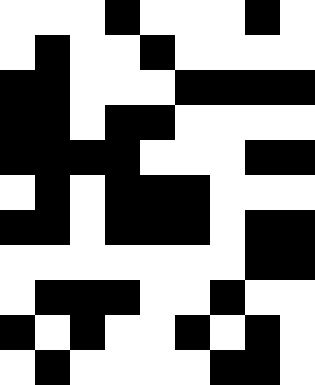[["white", "white", "white", "black", "white", "white", "white", "black", "white"], ["white", "black", "white", "white", "black", "white", "white", "white", "white"], ["black", "black", "white", "white", "white", "black", "black", "black", "black"], ["black", "black", "white", "black", "black", "white", "white", "white", "white"], ["black", "black", "black", "black", "white", "white", "white", "black", "black"], ["white", "black", "white", "black", "black", "black", "white", "white", "white"], ["black", "black", "white", "black", "black", "black", "white", "black", "black"], ["white", "white", "white", "white", "white", "white", "white", "black", "black"], ["white", "black", "black", "black", "white", "white", "black", "white", "white"], ["black", "white", "black", "white", "white", "black", "white", "black", "white"], ["white", "black", "white", "white", "white", "white", "black", "black", "white"]]